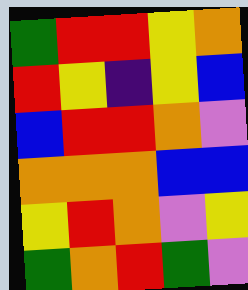[["green", "red", "red", "yellow", "orange"], ["red", "yellow", "indigo", "yellow", "blue"], ["blue", "red", "red", "orange", "violet"], ["orange", "orange", "orange", "blue", "blue"], ["yellow", "red", "orange", "violet", "yellow"], ["green", "orange", "red", "green", "violet"]]